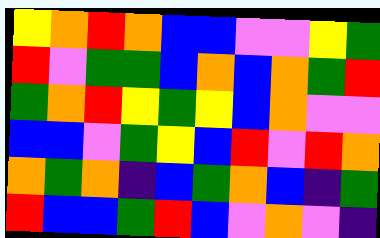[["yellow", "orange", "red", "orange", "blue", "blue", "violet", "violet", "yellow", "green"], ["red", "violet", "green", "green", "blue", "orange", "blue", "orange", "green", "red"], ["green", "orange", "red", "yellow", "green", "yellow", "blue", "orange", "violet", "violet"], ["blue", "blue", "violet", "green", "yellow", "blue", "red", "violet", "red", "orange"], ["orange", "green", "orange", "indigo", "blue", "green", "orange", "blue", "indigo", "green"], ["red", "blue", "blue", "green", "red", "blue", "violet", "orange", "violet", "indigo"]]